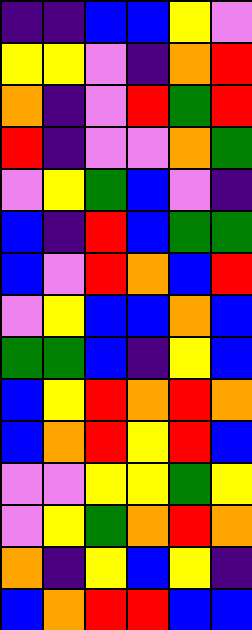[["indigo", "indigo", "blue", "blue", "yellow", "violet"], ["yellow", "yellow", "violet", "indigo", "orange", "red"], ["orange", "indigo", "violet", "red", "green", "red"], ["red", "indigo", "violet", "violet", "orange", "green"], ["violet", "yellow", "green", "blue", "violet", "indigo"], ["blue", "indigo", "red", "blue", "green", "green"], ["blue", "violet", "red", "orange", "blue", "red"], ["violet", "yellow", "blue", "blue", "orange", "blue"], ["green", "green", "blue", "indigo", "yellow", "blue"], ["blue", "yellow", "red", "orange", "red", "orange"], ["blue", "orange", "red", "yellow", "red", "blue"], ["violet", "violet", "yellow", "yellow", "green", "yellow"], ["violet", "yellow", "green", "orange", "red", "orange"], ["orange", "indigo", "yellow", "blue", "yellow", "indigo"], ["blue", "orange", "red", "red", "blue", "blue"]]